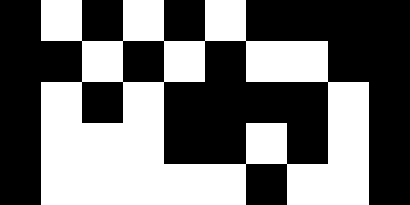[["black", "white", "black", "white", "black", "white", "black", "black", "black", "black"], ["black", "black", "white", "black", "white", "black", "white", "white", "black", "black"], ["black", "white", "black", "white", "black", "black", "black", "black", "white", "black"], ["black", "white", "white", "white", "black", "black", "white", "black", "white", "black"], ["black", "white", "white", "white", "white", "white", "black", "white", "white", "black"]]